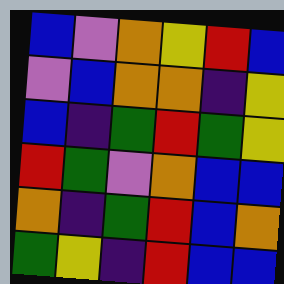[["blue", "violet", "orange", "yellow", "red", "blue"], ["violet", "blue", "orange", "orange", "indigo", "yellow"], ["blue", "indigo", "green", "red", "green", "yellow"], ["red", "green", "violet", "orange", "blue", "blue"], ["orange", "indigo", "green", "red", "blue", "orange"], ["green", "yellow", "indigo", "red", "blue", "blue"]]